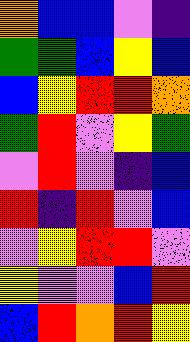[["orange", "blue", "blue", "violet", "indigo"], ["green", "green", "blue", "yellow", "blue"], ["blue", "yellow", "red", "red", "orange"], ["green", "red", "violet", "yellow", "green"], ["violet", "red", "violet", "indigo", "blue"], ["red", "indigo", "red", "violet", "blue"], ["violet", "yellow", "red", "red", "violet"], ["yellow", "violet", "violet", "blue", "red"], ["blue", "red", "orange", "red", "yellow"]]